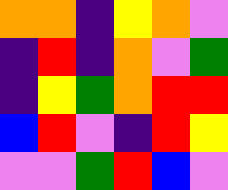[["orange", "orange", "indigo", "yellow", "orange", "violet"], ["indigo", "red", "indigo", "orange", "violet", "green"], ["indigo", "yellow", "green", "orange", "red", "red"], ["blue", "red", "violet", "indigo", "red", "yellow"], ["violet", "violet", "green", "red", "blue", "violet"]]